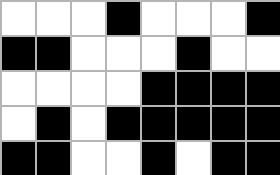[["white", "white", "white", "black", "white", "white", "white", "black"], ["black", "black", "white", "white", "white", "black", "white", "white"], ["white", "white", "white", "white", "black", "black", "black", "black"], ["white", "black", "white", "black", "black", "black", "black", "black"], ["black", "black", "white", "white", "black", "white", "black", "black"]]